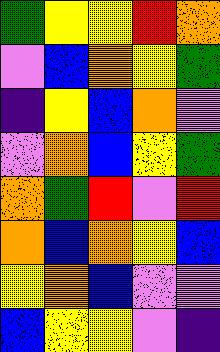[["green", "yellow", "yellow", "red", "orange"], ["violet", "blue", "orange", "yellow", "green"], ["indigo", "yellow", "blue", "orange", "violet"], ["violet", "orange", "blue", "yellow", "green"], ["orange", "green", "red", "violet", "red"], ["orange", "blue", "orange", "yellow", "blue"], ["yellow", "orange", "blue", "violet", "violet"], ["blue", "yellow", "yellow", "violet", "indigo"]]